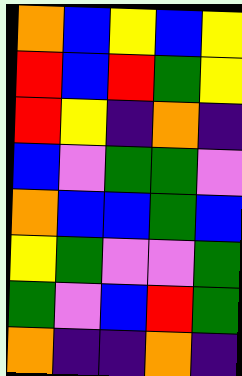[["orange", "blue", "yellow", "blue", "yellow"], ["red", "blue", "red", "green", "yellow"], ["red", "yellow", "indigo", "orange", "indigo"], ["blue", "violet", "green", "green", "violet"], ["orange", "blue", "blue", "green", "blue"], ["yellow", "green", "violet", "violet", "green"], ["green", "violet", "blue", "red", "green"], ["orange", "indigo", "indigo", "orange", "indigo"]]